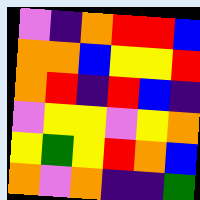[["violet", "indigo", "orange", "red", "red", "blue"], ["orange", "orange", "blue", "yellow", "yellow", "red"], ["orange", "red", "indigo", "red", "blue", "indigo"], ["violet", "yellow", "yellow", "violet", "yellow", "orange"], ["yellow", "green", "yellow", "red", "orange", "blue"], ["orange", "violet", "orange", "indigo", "indigo", "green"]]